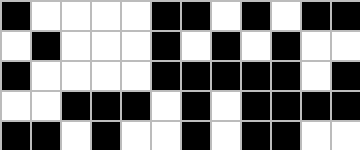[["black", "white", "white", "white", "white", "black", "black", "white", "black", "white", "black", "black"], ["white", "black", "white", "white", "white", "black", "white", "black", "white", "black", "white", "white"], ["black", "white", "white", "white", "white", "black", "black", "black", "black", "black", "white", "black"], ["white", "white", "black", "black", "black", "white", "black", "white", "black", "black", "black", "black"], ["black", "black", "white", "black", "white", "white", "black", "white", "black", "black", "white", "white"]]